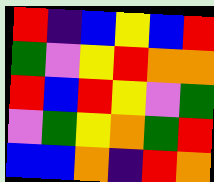[["red", "indigo", "blue", "yellow", "blue", "red"], ["green", "violet", "yellow", "red", "orange", "orange"], ["red", "blue", "red", "yellow", "violet", "green"], ["violet", "green", "yellow", "orange", "green", "red"], ["blue", "blue", "orange", "indigo", "red", "orange"]]